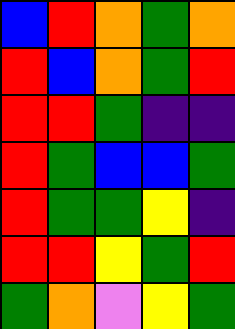[["blue", "red", "orange", "green", "orange"], ["red", "blue", "orange", "green", "red"], ["red", "red", "green", "indigo", "indigo"], ["red", "green", "blue", "blue", "green"], ["red", "green", "green", "yellow", "indigo"], ["red", "red", "yellow", "green", "red"], ["green", "orange", "violet", "yellow", "green"]]